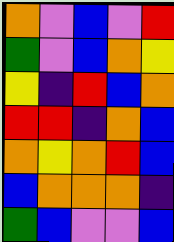[["orange", "violet", "blue", "violet", "red"], ["green", "violet", "blue", "orange", "yellow"], ["yellow", "indigo", "red", "blue", "orange"], ["red", "red", "indigo", "orange", "blue"], ["orange", "yellow", "orange", "red", "blue"], ["blue", "orange", "orange", "orange", "indigo"], ["green", "blue", "violet", "violet", "blue"]]